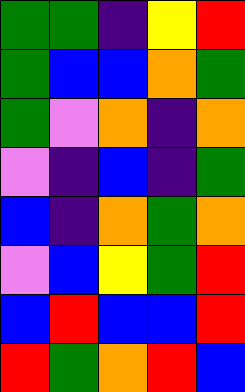[["green", "green", "indigo", "yellow", "red"], ["green", "blue", "blue", "orange", "green"], ["green", "violet", "orange", "indigo", "orange"], ["violet", "indigo", "blue", "indigo", "green"], ["blue", "indigo", "orange", "green", "orange"], ["violet", "blue", "yellow", "green", "red"], ["blue", "red", "blue", "blue", "red"], ["red", "green", "orange", "red", "blue"]]